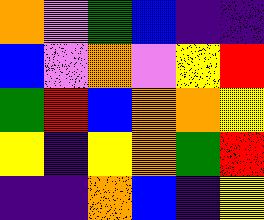[["orange", "violet", "green", "blue", "indigo", "indigo"], ["blue", "violet", "orange", "violet", "yellow", "red"], ["green", "red", "blue", "orange", "orange", "yellow"], ["yellow", "indigo", "yellow", "orange", "green", "red"], ["indigo", "indigo", "orange", "blue", "indigo", "yellow"]]